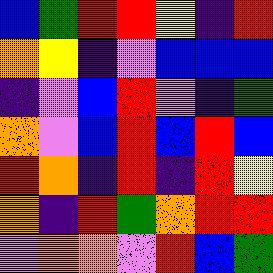[["blue", "green", "red", "red", "yellow", "indigo", "red"], ["orange", "yellow", "indigo", "violet", "blue", "blue", "blue"], ["indigo", "violet", "blue", "red", "violet", "indigo", "green"], ["orange", "violet", "blue", "red", "blue", "red", "blue"], ["red", "orange", "indigo", "red", "indigo", "red", "yellow"], ["orange", "indigo", "red", "green", "orange", "red", "red"], ["violet", "orange", "orange", "violet", "red", "blue", "green"]]